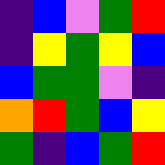[["indigo", "blue", "violet", "green", "red"], ["indigo", "yellow", "green", "yellow", "blue"], ["blue", "green", "green", "violet", "indigo"], ["orange", "red", "green", "blue", "yellow"], ["green", "indigo", "blue", "green", "red"]]